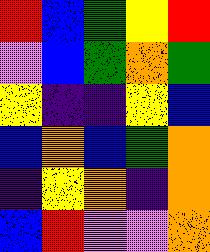[["red", "blue", "green", "yellow", "red"], ["violet", "blue", "green", "orange", "green"], ["yellow", "indigo", "indigo", "yellow", "blue"], ["blue", "orange", "blue", "green", "orange"], ["indigo", "yellow", "orange", "indigo", "orange"], ["blue", "red", "violet", "violet", "orange"]]